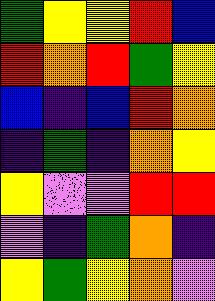[["green", "yellow", "yellow", "red", "blue"], ["red", "orange", "red", "green", "yellow"], ["blue", "indigo", "blue", "red", "orange"], ["indigo", "green", "indigo", "orange", "yellow"], ["yellow", "violet", "violet", "red", "red"], ["violet", "indigo", "green", "orange", "indigo"], ["yellow", "green", "yellow", "orange", "violet"]]